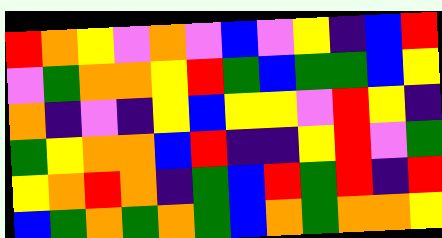[["red", "orange", "yellow", "violet", "orange", "violet", "blue", "violet", "yellow", "indigo", "blue", "red"], ["violet", "green", "orange", "orange", "yellow", "red", "green", "blue", "green", "green", "blue", "yellow"], ["orange", "indigo", "violet", "indigo", "yellow", "blue", "yellow", "yellow", "violet", "red", "yellow", "indigo"], ["green", "yellow", "orange", "orange", "blue", "red", "indigo", "indigo", "yellow", "red", "violet", "green"], ["yellow", "orange", "red", "orange", "indigo", "green", "blue", "red", "green", "red", "indigo", "red"], ["blue", "green", "orange", "green", "orange", "green", "blue", "orange", "green", "orange", "orange", "yellow"]]